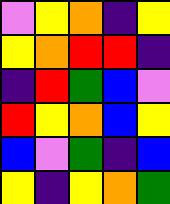[["violet", "yellow", "orange", "indigo", "yellow"], ["yellow", "orange", "red", "red", "indigo"], ["indigo", "red", "green", "blue", "violet"], ["red", "yellow", "orange", "blue", "yellow"], ["blue", "violet", "green", "indigo", "blue"], ["yellow", "indigo", "yellow", "orange", "green"]]